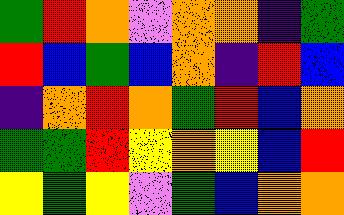[["green", "red", "orange", "violet", "orange", "orange", "indigo", "green"], ["red", "blue", "green", "blue", "orange", "indigo", "red", "blue"], ["indigo", "orange", "red", "orange", "green", "red", "blue", "orange"], ["green", "green", "red", "yellow", "orange", "yellow", "blue", "red"], ["yellow", "green", "yellow", "violet", "green", "blue", "orange", "orange"]]